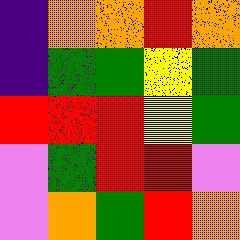[["indigo", "orange", "orange", "red", "orange"], ["indigo", "green", "green", "yellow", "green"], ["red", "red", "red", "yellow", "green"], ["violet", "green", "red", "red", "violet"], ["violet", "orange", "green", "red", "orange"]]